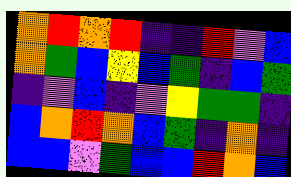[["orange", "red", "orange", "red", "indigo", "indigo", "red", "violet", "blue"], ["orange", "green", "blue", "yellow", "blue", "green", "indigo", "blue", "green"], ["indigo", "violet", "blue", "indigo", "violet", "yellow", "green", "green", "indigo"], ["blue", "orange", "red", "orange", "blue", "green", "indigo", "orange", "indigo"], ["blue", "blue", "violet", "green", "blue", "blue", "red", "orange", "blue"]]